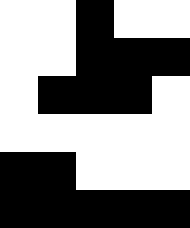[["white", "white", "black", "white", "white"], ["white", "white", "black", "black", "black"], ["white", "black", "black", "black", "white"], ["white", "white", "white", "white", "white"], ["black", "black", "white", "white", "white"], ["black", "black", "black", "black", "black"]]